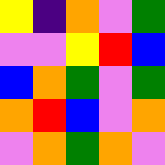[["yellow", "indigo", "orange", "violet", "green"], ["violet", "violet", "yellow", "red", "blue"], ["blue", "orange", "green", "violet", "green"], ["orange", "red", "blue", "violet", "orange"], ["violet", "orange", "green", "orange", "violet"]]